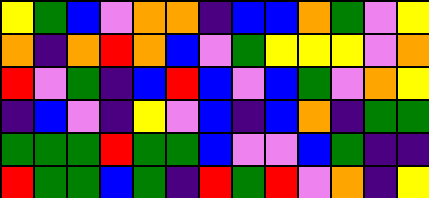[["yellow", "green", "blue", "violet", "orange", "orange", "indigo", "blue", "blue", "orange", "green", "violet", "yellow"], ["orange", "indigo", "orange", "red", "orange", "blue", "violet", "green", "yellow", "yellow", "yellow", "violet", "orange"], ["red", "violet", "green", "indigo", "blue", "red", "blue", "violet", "blue", "green", "violet", "orange", "yellow"], ["indigo", "blue", "violet", "indigo", "yellow", "violet", "blue", "indigo", "blue", "orange", "indigo", "green", "green"], ["green", "green", "green", "red", "green", "green", "blue", "violet", "violet", "blue", "green", "indigo", "indigo"], ["red", "green", "green", "blue", "green", "indigo", "red", "green", "red", "violet", "orange", "indigo", "yellow"]]